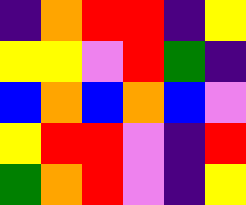[["indigo", "orange", "red", "red", "indigo", "yellow"], ["yellow", "yellow", "violet", "red", "green", "indigo"], ["blue", "orange", "blue", "orange", "blue", "violet"], ["yellow", "red", "red", "violet", "indigo", "red"], ["green", "orange", "red", "violet", "indigo", "yellow"]]